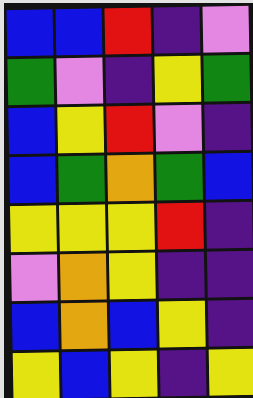[["blue", "blue", "red", "indigo", "violet"], ["green", "violet", "indigo", "yellow", "green"], ["blue", "yellow", "red", "violet", "indigo"], ["blue", "green", "orange", "green", "blue"], ["yellow", "yellow", "yellow", "red", "indigo"], ["violet", "orange", "yellow", "indigo", "indigo"], ["blue", "orange", "blue", "yellow", "indigo"], ["yellow", "blue", "yellow", "indigo", "yellow"]]